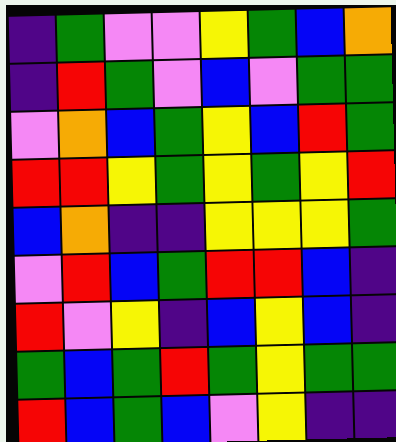[["indigo", "green", "violet", "violet", "yellow", "green", "blue", "orange"], ["indigo", "red", "green", "violet", "blue", "violet", "green", "green"], ["violet", "orange", "blue", "green", "yellow", "blue", "red", "green"], ["red", "red", "yellow", "green", "yellow", "green", "yellow", "red"], ["blue", "orange", "indigo", "indigo", "yellow", "yellow", "yellow", "green"], ["violet", "red", "blue", "green", "red", "red", "blue", "indigo"], ["red", "violet", "yellow", "indigo", "blue", "yellow", "blue", "indigo"], ["green", "blue", "green", "red", "green", "yellow", "green", "green"], ["red", "blue", "green", "blue", "violet", "yellow", "indigo", "indigo"]]